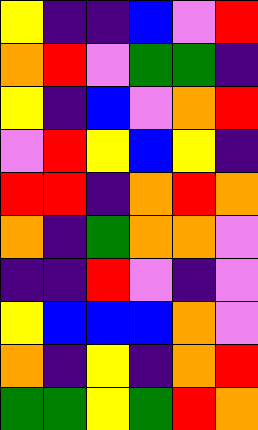[["yellow", "indigo", "indigo", "blue", "violet", "red"], ["orange", "red", "violet", "green", "green", "indigo"], ["yellow", "indigo", "blue", "violet", "orange", "red"], ["violet", "red", "yellow", "blue", "yellow", "indigo"], ["red", "red", "indigo", "orange", "red", "orange"], ["orange", "indigo", "green", "orange", "orange", "violet"], ["indigo", "indigo", "red", "violet", "indigo", "violet"], ["yellow", "blue", "blue", "blue", "orange", "violet"], ["orange", "indigo", "yellow", "indigo", "orange", "red"], ["green", "green", "yellow", "green", "red", "orange"]]